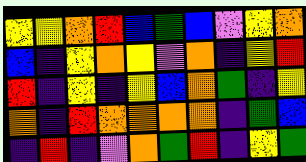[["yellow", "yellow", "orange", "red", "blue", "green", "blue", "violet", "yellow", "orange"], ["blue", "indigo", "yellow", "orange", "yellow", "violet", "orange", "indigo", "yellow", "red"], ["red", "indigo", "yellow", "indigo", "yellow", "blue", "orange", "green", "indigo", "yellow"], ["orange", "indigo", "red", "orange", "orange", "orange", "orange", "indigo", "green", "blue"], ["indigo", "red", "indigo", "violet", "orange", "green", "red", "indigo", "yellow", "green"]]